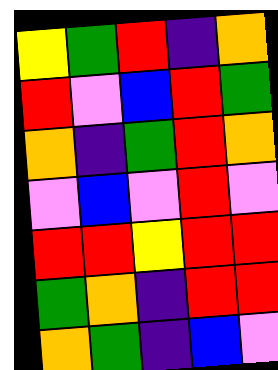[["yellow", "green", "red", "indigo", "orange"], ["red", "violet", "blue", "red", "green"], ["orange", "indigo", "green", "red", "orange"], ["violet", "blue", "violet", "red", "violet"], ["red", "red", "yellow", "red", "red"], ["green", "orange", "indigo", "red", "red"], ["orange", "green", "indigo", "blue", "violet"]]